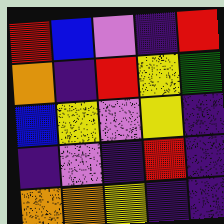[["red", "blue", "violet", "indigo", "red"], ["orange", "indigo", "red", "yellow", "green"], ["blue", "yellow", "violet", "yellow", "indigo"], ["indigo", "violet", "indigo", "red", "indigo"], ["orange", "orange", "yellow", "indigo", "indigo"]]